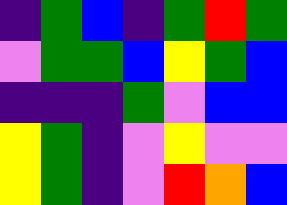[["indigo", "green", "blue", "indigo", "green", "red", "green"], ["violet", "green", "green", "blue", "yellow", "green", "blue"], ["indigo", "indigo", "indigo", "green", "violet", "blue", "blue"], ["yellow", "green", "indigo", "violet", "yellow", "violet", "violet"], ["yellow", "green", "indigo", "violet", "red", "orange", "blue"]]